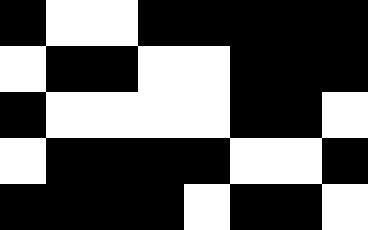[["black", "white", "white", "black", "black", "black", "black", "black"], ["white", "black", "black", "white", "white", "black", "black", "black"], ["black", "white", "white", "white", "white", "black", "black", "white"], ["white", "black", "black", "black", "black", "white", "white", "black"], ["black", "black", "black", "black", "white", "black", "black", "white"]]